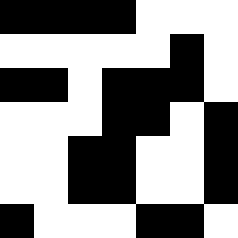[["black", "black", "black", "black", "white", "white", "white"], ["white", "white", "white", "white", "white", "black", "white"], ["black", "black", "white", "black", "black", "black", "white"], ["white", "white", "white", "black", "black", "white", "black"], ["white", "white", "black", "black", "white", "white", "black"], ["white", "white", "black", "black", "white", "white", "black"], ["black", "white", "white", "white", "black", "black", "white"]]